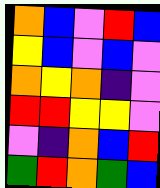[["orange", "blue", "violet", "red", "blue"], ["yellow", "blue", "violet", "blue", "violet"], ["orange", "yellow", "orange", "indigo", "violet"], ["red", "red", "yellow", "yellow", "violet"], ["violet", "indigo", "orange", "blue", "red"], ["green", "red", "orange", "green", "blue"]]